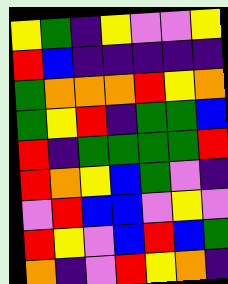[["yellow", "green", "indigo", "yellow", "violet", "violet", "yellow"], ["red", "blue", "indigo", "indigo", "indigo", "indigo", "indigo"], ["green", "orange", "orange", "orange", "red", "yellow", "orange"], ["green", "yellow", "red", "indigo", "green", "green", "blue"], ["red", "indigo", "green", "green", "green", "green", "red"], ["red", "orange", "yellow", "blue", "green", "violet", "indigo"], ["violet", "red", "blue", "blue", "violet", "yellow", "violet"], ["red", "yellow", "violet", "blue", "red", "blue", "green"], ["orange", "indigo", "violet", "red", "yellow", "orange", "indigo"]]